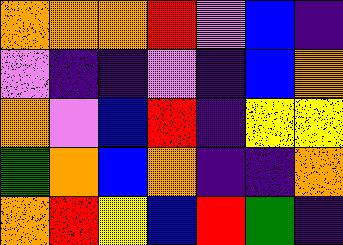[["orange", "orange", "orange", "red", "violet", "blue", "indigo"], ["violet", "indigo", "indigo", "violet", "indigo", "blue", "orange"], ["orange", "violet", "blue", "red", "indigo", "yellow", "yellow"], ["green", "orange", "blue", "orange", "indigo", "indigo", "orange"], ["orange", "red", "yellow", "blue", "red", "green", "indigo"]]